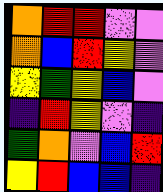[["orange", "red", "red", "violet", "violet"], ["orange", "blue", "red", "yellow", "violet"], ["yellow", "green", "yellow", "blue", "violet"], ["indigo", "red", "yellow", "violet", "indigo"], ["green", "orange", "violet", "blue", "red"], ["yellow", "red", "blue", "blue", "indigo"]]